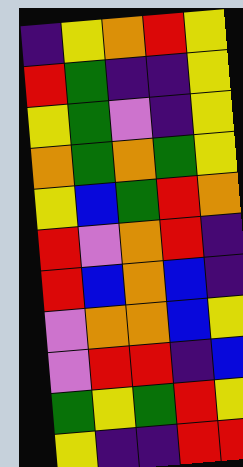[["indigo", "yellow", "orange", "red", "yellow"], ["red", "green", "indigo", "indigo", "yellow"], ["yellow", "green", "violet", "indigo", "yellow"], ["orange", "green", "orange", "green", "yellow"], ["yellow", "blue", "green", "red", "orange"], ["red", "violet", "orange", "red", "indigo"], ["red", "blue", "orange", "blue", "indigo"], ["violet", "orange", "orange", "blue", "yellow"], ["violet", "red", "red", "indigo", "blue"], ["green", "yellow", "green", "red", "yellow"], ["yellow", "indigo", "indigo", "red", "red"]]